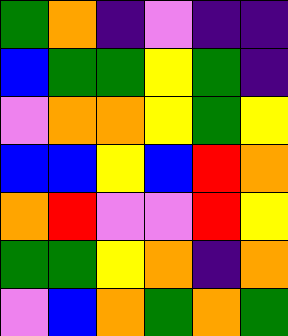[["green", "orange", "indigo", "violet", "indigo", "indigo"], ["blue", "green", "green", "yellow", "green", "indigo"], ["violet", "orange", "orange", "yellow", "green", "yellow"], ["blue", "blue", "yellow", "blue", "red", "orange"], ["orange", "red", "violet", "violet", "red", "yellow"], ["green", "green", "yellow", "orange", "indigo", "orange"], ["violet", "blue", "orange", "green", "orange", "green"]]